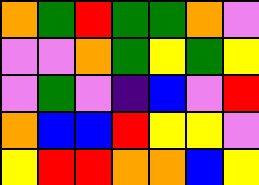[["orange", "green", "red", "green", "green", "orange", "violet"], ["violet", "violet", "orange", "green", "yellow", "green", "yellow"], ["violet", "green", "violet", "indigo", "blue", "violet", "red"], ["orange", "blue", "blue", "red", "yellow", "yellow", "violet"], ["yellow", "red", "red", "orange", "orange", "blue", "yellow"]]